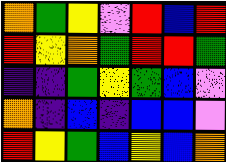[["orange", "green", "yellow", "violet", "red", "blue", "red"], ["red", "yellow", "orange", "green", "red", "red", "green"], ["indigo", "indigo", "green", "yellow", "green", "blue", "violet"], ["orange", "indigo", "blue", "indigo", "blue", "blue", "violet"], ["red", "yellow", "green", "blue", "yellow", "blue", "orange"]]